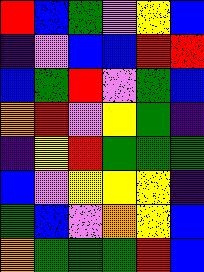[["red", "blue", "green", "violet", "yellow", "blue"], ["indigo", "violet", "blue", "blue", "red", "red"], ["blue", "green", "red", "violet", "green", "blue"], ["orange", "red", "violet", "yellow", "green", "indigo"], ["indigo", "yellow", "red", "green", "green", "green"], ["blue", "violet", "yellow", "yellow", "yellow", "indigo"], ["green", "blue", "violet", "orange", "yellow", "blue"], ["orange", "green", "green", "green", "red", "blue"]]